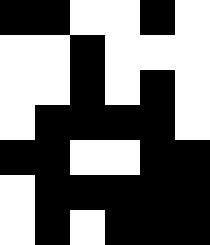[["black", "black", "white", "white", "black", "white"], ["white", "white", "black", "white", "white", "white"], ["white", "white", "black", "white", "black", "white"], ["white", "black", "black", "black", "black", "white"], ["black", "black", "white", "white", "black", "black"], ["white", "black", "black", "black", "black", "black"], ["white", "black", "white", "black", "black", "black"]]